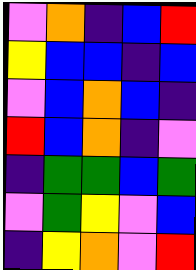[["violet", "orange", "indigo", "blue", "red"], ["yellow", "blue", "blue", "indigo", "blue"], ["violet", "blue", "orange", "blue", "indigo"], ["red", "blue", "orange", "indigo", "violet"], ["indigo", "green", "green", "blue", "green"], ["violet", "green", "yellow", "violet", "blue"], ["indigo", "yellow", "orange", "violet", "red"]]